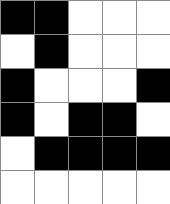[["black", "black", "white", "white", "white"], ["white", "black", "white", "white", "white"], ["black", "white", "white", "white", "black"], ["black", "white", "black", "black", "white"], ["white", "black", "black", "black", "black"], ["white", "white", "white", "white", "white"]]